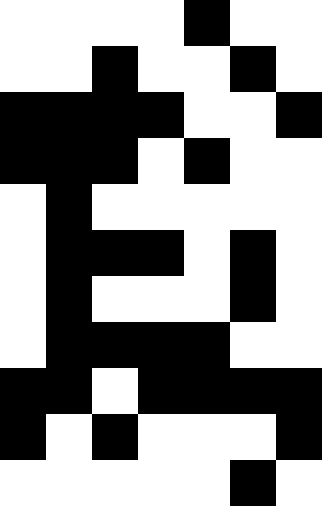[["white", "white", "white", "white", "black", "white", "white"], ["white", "white", "black", "white", "white", "black", "white"], ["black", "black", "black", "black", "white", "white", "black"], ["black", "black", "black", "white", "black", "white", "white"], ["white", "black", "white", "white", "white", "white", "white"], ["white", "black", "black", "black", "white", "black", "white"], ["white", "black", "white", "white", "white", "black", "white"], ["white", "black", "black", "black", "black", "white", "white"], ["black", "black", "white", "black", "black", "black", "black"], ["black", "white", "black", "white", "white", "white", "black"], ["white", "white", "white", "white", "white", "black", "white"]]